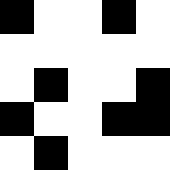[["black", "white", "white", "black", "white"], ["white", "white", "white", "white", "white"], ["white", "black", "white", "white", "black"], ["black", "white", "white", "black", "black"], ["white", "black", "white", "white", "white"]]